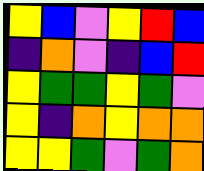[["yellow", "blue", "violet", "yellow", "red", "blue"], ["indigo", "orange", "violet", "indigo", "blue", "red"], ["yellow", "green", "green", "yellow", "green", "violet"], ["yellow", "indigo", "orange", "yellow", "orange", "orange"], ["yellow", "yellow", "green", "violet", "green", "orange"]]